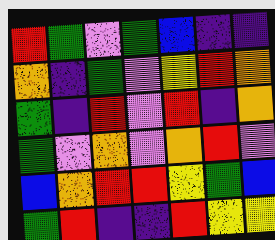[["red", "green", "violet", "green", "blue", "indigo", "indigo"], ["orange", "indigo", "green", "violet", "yellow", "red", "orange"], ["green", "indigo", "red", "violet", "red", "indigo", "orange"], ["green", "violet", "orange", "violet", "orange", "red", "violet"], ["blue", "orange", "red", "red", "yellow", "green", "blue"], ["green", "red", "indigo", "indigo", "red", "yellow", "yellow"]]